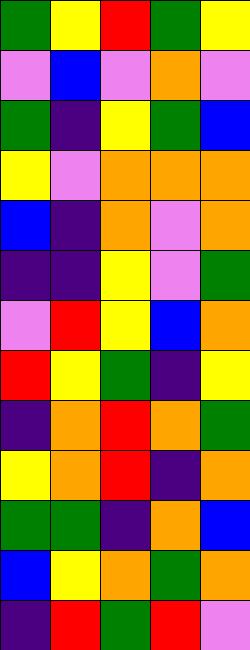[["green", "yellow", "red", "green", "yellow"], ["violet", "blue", "violet", "orange", "violet"], ["green", "indigo", "yellow", "green", "blue"], ["yellow", "violet", "orange", "orange", "orange"], ["blue", "indigo", "orange", "violet", "orange"], ["indigo", "indigo", "yellow", "violet", "green"], ["violet", "red", "yellow", "blue", "orange"], ["red", "yellow", "green", "indigo", "yellow"], ["indigo", "orange", "red", "orange", "green"], ["yellow", "orange", "red", "indigo", "orange"], ["green", "green", "indigo", "orange", "blue"], ["blue", "yellow", "orange", "green", "orange"], ["indigo", "red", "green", "red", "violet"]]